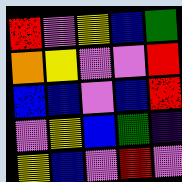[["red", "violet", "yellow", "blue", "green"], ["orange", "yellow", "violet", "violet", "red"], ["blue", "blue", "violet", "blue", "red"], ["violet", "yellow", "blue", "green", "indigo"], ["yellow", "blue", "violet", "red", "violet"]]